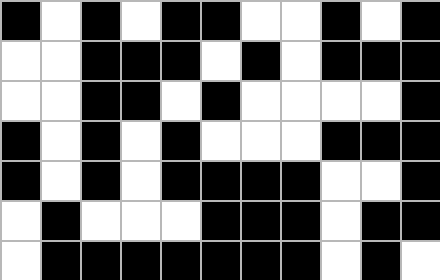[["black", "white", "black", "white", "black", "black", "white", "white", "black", "white", "black"], ["white", "white", "black", "black", "black", "white", "black", "white", "black", "black", "black"], ["white", "white", "black", "black", "white", "black", "white", "white", "white", "white", "black"], ["black", "white", "black", "white", "black", "white", "white", "white", "black", "black", "black"], ["black", "white", "black", "white", "black", "black", "black", "black", "white", "white", "black"], ["white", "black", "white", "white", "white", "black", "black", "black", "white", "black", "black"], ["white", "black", "black", "black", "black", "black", "black", "black", "white", "black", "white"]]